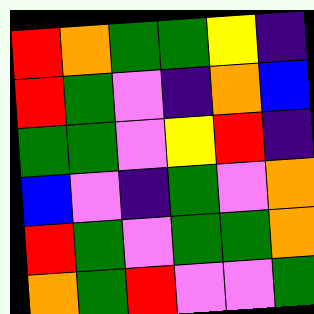[["red", "orange", "green", "green", "yellow", "indigo"], ["red", "green", "violet", "indigo", "orange", "blue"], ["green", "green", "violet", "yellow", "red", "indigo"], ["blue", "violet", "indigo", "green", "violet", "orange"], ["red", "green", "violet", "green", "green", "orange"], ["orange", "green", "red", "violet", "violet", "green"]]